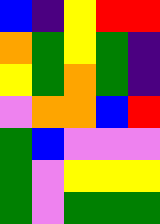[["blue", "indigo", "yellow", "red", "red"], ["orange", "green", "yellow", "green", "indigo"], ["yellow", "green", "orange", "green", "indigo"], ["violet", "orange", "orange", "blue", "red"], ["green", "blue", "violet", "violet", "violet"], ["green", "violet", "yellow", "yellow", "yellow"], ["green", "violet", "green", "green", "green"]]